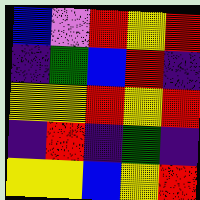[["blue", "violet", "red", "yellow", "red"], ["indigo", "green", "blue", "red", "indigo"], ["yellow", "yellow", "red", "yellow", "red"], ["indigo", "red", "indigo", "green", "indigo"], ["yellow", "yellow", "blue", "yellow", "red"]]